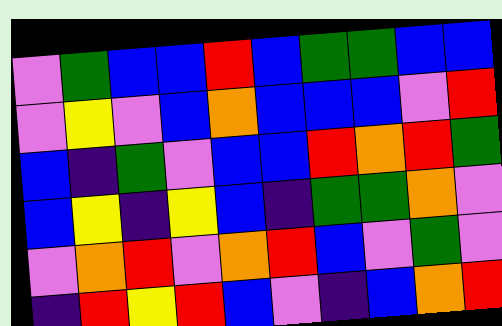[["violet", "green", "blue", "blue", "red", "blue", "green", "green", "blue", "blue"], ["violet", "yellow", "violet", "blue", "orange", "blue", "blue", "blue", "violet", "red"], ["blue", "indigo", "green", "violet", "blue", "blue", "red", "orange", "red", "green"], ["blue", "yellow", "indigo", "yellow", "blue", "indigo", "green", "green", "orange", "violet"], ["violet", "orange", "red", "violet", "orange", "red", "blue", "violet", "green", "violet"], ["indigo", "red", "yellow", "red", "blue", "violet", "indigo", "blue", "orange", "red"]]